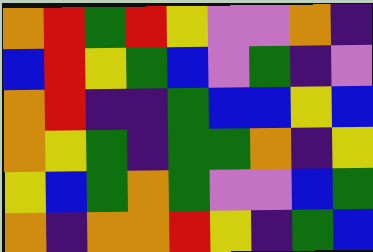[["orange", "red", "green", "red", "yellow", "violet", "violet", "orange", "indigo"], ["blue", "red", "yellow", "green", "blue", "violet", "green", "indigo", "violet"], ["orange", "red", "indigo", "indigo", "green", "blue", "blue", "yellow", "blue"], ["orange", "yellow", "green", "indigo", "green", "green", "orange", "indigo", "yellow"], ["yellow", "blue", "green", "orange", "green", "violet", "violet", "blue", "green"], ["orange", "indigo", "orange", "orange", "red", "yellow", "indigo", "green", "blue"]]